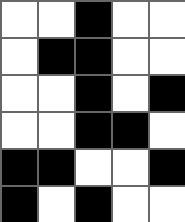[["white", "white", "black", "white", "white"], ["white", "black", "black", "white", "white"], ["white", "white", "black", "white", "black"], ["white", "white", "black", "black", "white"], ["black", "black", "white", "white", "black"], ["black", "white", "black", "white", "white"]]